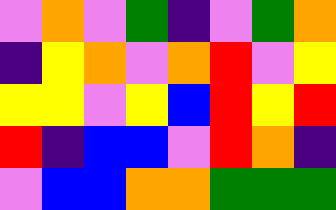[["violet", "orange", "violet", "green", "indigo", "violet", "green", "orange"], ["indigo", "yellow", "orange", "violet", "orange", "red", "violet", "yellow"], ["yellow", "yellow", "violet", "yellow", "blue", "red", "yellow", "red"], ["red", "indigo", "blue", "blue", "violet", "red", "orange", "indigo"], ["violet", "blue", "blue", "orange", "orange", "green", "green", "green"]]